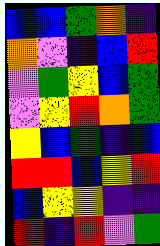[["blue", "blue", "green", "orange", "indigo"], ["orange", "violet", "indigo", "blue", "red"], ["violet", "green", "yellow", "blue", "green"], ["violet", "yellow", "red", "orange", "green"], ["yellow", "blue", "green", "indigo", "blue"], ["red", "red", "blue", "yellow", "red"], ["blue", "yellow", "yellow", "indigo", "indigo"], ["red", "indigo", "red", "violet", "green"]]